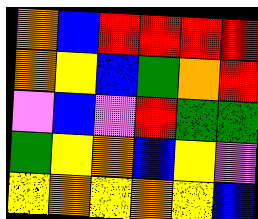[["orange", "blue", "red", "red", "red", "red"], ["orange", "yellow", "blue", "green", "orange", "red"], ["violet", "blue", "violet", "red", "green", "green"], ["green", "yellow", "orange", "blue", "yellow", "violet"], ["yellow", "orange", "yellow", "orange", "yellow", "blue"]]